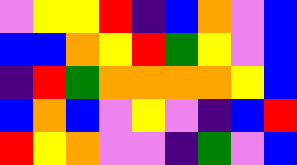[["violet", "yellow", "yellow", "red", "indigo", "blue", "orange", "violet", "blue"], ["blue", "blue", "orange", "yellow", "red", "green", "yellow", "violet", "blue"], ["indigo", "red", "green", "orange", "orange", "orange", "orange", "yellow", "blue"], ["blue", "orange", "blue", "violet", "yellow", "violet", "indigo", "blue", "red"], ["red", "yellow", "orange", "violet", "violet", "indigo", "green", "violet", "blue"]]